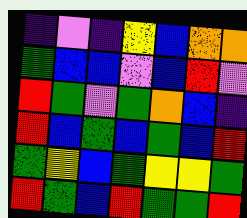[["indigo", "violet", "indigo", "yellow", "blue", "orange", "orange"], ["green", "blue", "blue", "violet", "blue", "red", "violet"], ["red", "green", "violet", "green", "orange", "blue", "indigo"], ["red", "blue", "green", "blue", "green", "blue", "red"], ["green", "yellow", "blue", "green", "yellow", "yellow", "green"], ["red", "green", "blue", "red", "green", "green", "red"]]